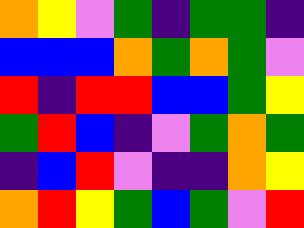[["orange", "yellow", "violet", "green", "indigo", "green", "green", "indigo"], ["blue", "blue", "blue", "orange", "green", "orange", "green", "violet"], ["red", "indigo", "red", "red", "blue", "blue", "green", "yellow"], ["green", "red", "blue", "indigo", "violet", "green", "orange", "green"], ["indigo", "blue", "red", "violet", "indigo", "indigo", "orange", "yellow"], ["orange", "red", "yellow", "green", "blue", "green", "violet", "red"]]